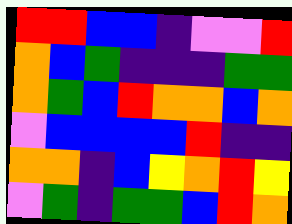[["red", "red", "blue", "blue", "indigo", "violet", "violet", "red"], ["orange", "blue", "green", "indigo", "indigo", "indigo", "green", "green"], ["orange", "green", "blue", "red", "orange", "orange", "blue", "orange"], ["violet", "blue", "blue", "blue", "blue", "red", "indigo", "indigo"], ["orange", "orange", "indigo", "blue", "yellow", "orange", "red", "yellow"], ["violet", "green", "indigo", "green", "green", "blue", "red", "orange"]]